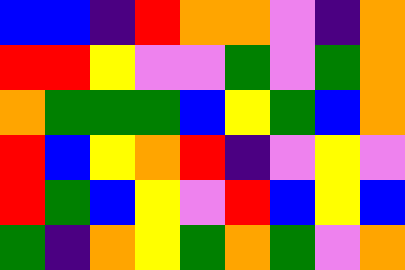[["blue", "blue", "indigo", "red", "orange", "orange", "violet", "indigo", "orange"], ["red", "red", "yellow", "violet", "violet", "green", "violet", "green", "orange"], ["orange", "green", "green", "green", "blue", "yellow", "green", "blue", "orange"], ["red", "blue", "yellow", "orange", "red", "indigo", "violet", "yellow", "violet"], ["red", "green", "blue", "yellow", "violet", "red", "blue", "yellow", "blue"], ["green", "indigo", "orange", "yellow", "green", "orange", "green", "violet", "orange"]]